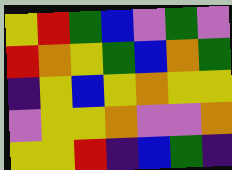[["yellow", "red", "green", "blue", "violet", "green", "violet"], ["red", "orange", "yellow", "green", "blue", "orange", "green"], ["indigo", "yellow", "blue", "yellow", "orange", "yellow", "yellow"], ["violet", "yellow", "yellow", "orange", "violet", "violet", "orange"], ["yellow", "yellow", "red", "indigo", "blue", "green", "indigo"]]